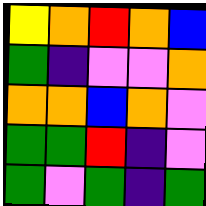[["yellow", "orange", "red", "orange", "blue"], ["green", "indigo", "violet", "violet", "orange"], ["orange", "orange", "blue", "orange", "violet"], ["green", "green", "red", "indigo", "violet"], ["green", "violet", "green", "indigo", "green"]]